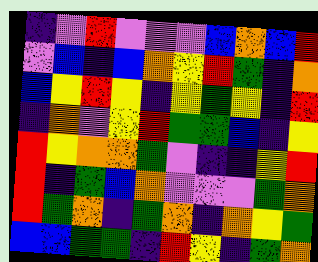[["indigo", "violet", "red", "violet", "violet", "violet", "blue", "orange", "blue", "red"], ["violet", "blue", "indigo", "blue", "orange", "yellow", "red", "green", "indigo", "orange"], ["blue", "yellow", "red", "yellow", "indigo", "yellow", "green", "yellow", "indigo", "red"], ["indigo", "orange", "violet", "yellow", "red", "green", "green", "blue", "indigo", "yellow"], ["red", "yellow", "orange", "orange", "green", "violet", "indigo", "indigo", "yellow", "red"], ["red", "indigo", "green", "blue", "orange", "violet", "violet", "violet", "green", "orange"], ["red", "green", "orange", "indigo", "green", "orange", "indigo", "orange", "yellow", "green"], ["blue", "blue", "green", "green", "indigo", "red", "yellow", "indigo", "green", "orange"]]